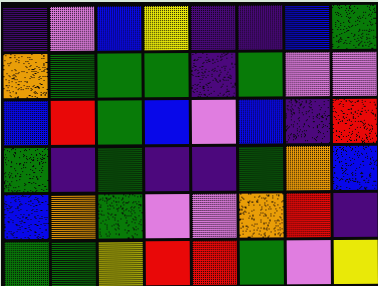[["indigo", "violet", "blue", "yellow", "indigo", "indigo", "blue", "green"], ["orange", "green", "green", "green", "indigo", "green", "violet", "violet"], ["blue", "red", "green", "blue", "violet", "blue", "indigo", "red"], ["green", "indigo", "green", "indigo", "indigo", "green", "orange", "blue"], ["blue", "orange", "green", "violet", "violet", "orange", "red", "indigo"], ["green", "green", "yellow", "red", "red", "green", "violet", "yellow"]]